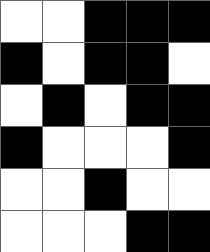[["white", "white", "black", "black", "black"], ["black", "white", "black", "black", "white"], ["white", "black", "white", "black", "black"], ["black", "white", "white", "white", "black"], ["white", "white", "black", "white", "white"], ["white", "white", "white", "black", "black"]]